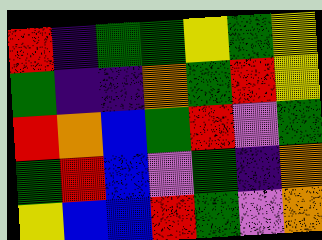[["red", "indigo", "green", "green", "yellow", "green", "yellow"], ["green", "indigo", "indigo", "orange", "green", "red", "yellow"], ["red", "orange", "blue", "green", "red", "violet", "green"], ["green", "red", "blue", "violet", "green", "indigo", "orange"], ["yellow", "blue", "blue", "red", "green", "violet", "orange"]]